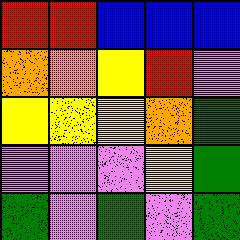[["red", "red", "blue", "blue", "blue"], ["orange", "orange", "yellow", "red", "violet"], ["yellow", "yellow", "yellow", "orange", "green"], ["violet", "violet", "violet", "yellow", "green"], ["green", "violet", "green", "violet", "green"]]